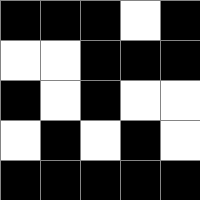[["black", "black", "black", "white", "black"], ["white", "white", "black", "black", "black"], ["black", "white", "black", "white", "white"], ["white", "black", "white", "black", "white"], ["black", "black", "black", "black", "black"]]